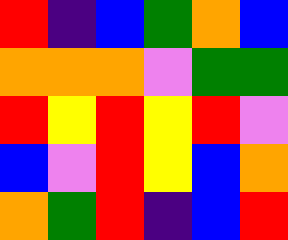[["red", "indigo", "blue", "green", "orange", "blue"], ["orange", "orange", "orange", "violet", "green", "green"], ["red", "yellow", "red", "yellow", "red", "violet"], ["blue", "violet", "red", "yellow", "blue", "orange"], ["orange", "green", "red", "indigo", "blue", "red"]]